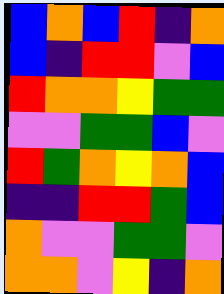[["blue", "orange", "blue", "red", "indigo", "orange"], ["blue", "indigo", "red", "red", "violet", "blue"], ["red", "orange", "orange", "yellow", "green", "green"], ["violet", "violet", "green", "green", "blue", "violet"], ["red", "green", "orange", "yellow", "orange", "blue"], ["indigo", "indigo", "red", "red", "green", "blue"], ["orange", "violet", "violet", "green", "green", "violet"], ["orange", "orange", "violet", "yellow", "indigo", "orange"]]